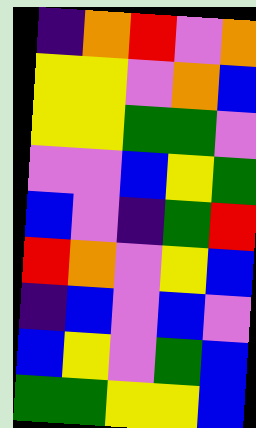[["indigo", "orange", "red", "violet", "orange"], ["yellow", "yellow", "violet", "orange", "blue"], ["yellow", "yellow", "green", "green", "violet"], ["violet", "violet", "blue", "yellow", "green"], ["blue", "violet", "indigo", "green", "red"], ["red", "orange", "violet", "yellow", "blue"], ["indigo", "blue", "violet", "blue", "violet"], ["blue", "yellow", "violet", "green", "blue"], ["green", "green", "yellow", "yellow", "blue"]]